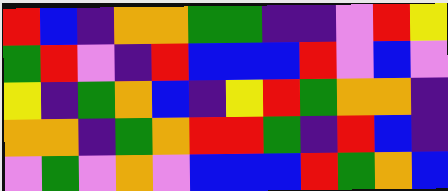[["red", "blue", "indigo", "orange", "orange", "green", "green", "indigo", "indigo", "violet", "red", "yellow"], ["green", "red", "violet", "indigo", "red", "blue", "blue", "blue", "red", "violet", "blue", "violet"], ["yellow", "indigo", "green", "orange", "blue", "indigo", "yellow", "red", "green", "orange", "orange", "indigo"], ["orange", "orange", "indigo", "green", "orange", "red", "red", "green", "indigo", "red", "blue", "indigo"], ["violet", "green", "violet", "orange", "violet", "blue", "blue", "blue", "red", "green", "orange", "blue"]]